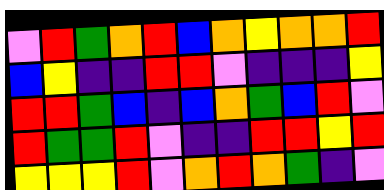[["violet", "red", "green", "orange", "red", "blue", "orange", "yellow", "orange", "orange", "red"], ["blue", "yellow", "indigo", "indigo", "red", "red", "violet", "indigo", "indigo", "indigo", "yellow"], ["red", "red", "green", "blue", "indigo", "blue", "orange", "green", "blue", "red", "violet"], ["red", "green", "green", "red", "violet", "indigo", "indigo", "red", "red", "yellow", "red"], ["yellow", "yellow", "yellow", "red", "violet", "orange", "red", "orange", "green", "indigo", "violet"]]